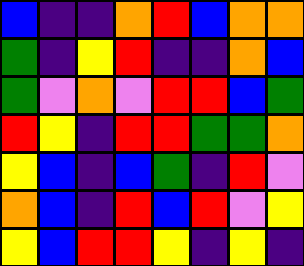[["blue", "indigo", "indigo", "orange", "red", "blue", "orange", "orange"], ["green", "indigo", "yellow", "red", "indigo", "indigo", "orange", "blue"], ["green", "violet", "orange", "violet", "red", "red", "blue", "green"], ["red", "yellow", "indigo", "red", "red", "green", "green", "orange"], ["yellow", "blue", "indigo", "blue", "green", "indigo", "red", "violet"], ["orange", "blue", "indigo", "red", "blue", "red", "violet", "yellow"], ["yellow", "blue", "red", "red", "yellow", "indigo", "yellow", "indigo"]]